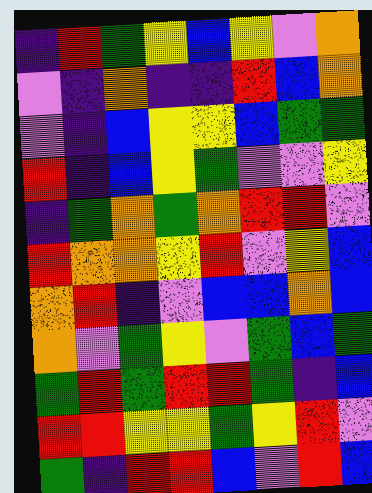[["indigo", "red", "green", "yellow", "blue", "yellow", "violet", "orange"], ["violet", "indigo", "orange", "indigo", "indigo", "red", "blue", "orange"], ["violet", "indigo", "blue", "yellow", "yellow", "blue", "green", "green"], ["red", "indigo", "blue", "yellow", "green", "violet", "violet", "yellow"], ["indigo", "green", "orange", "green", "orange", "red", "red", "violet"], ["red", "orange", "orange", "yellow", "red", "violet", "yellow", "blue"], ["orange", "red", "indigo", "violet", "blue", "blue", "orange", "blue"], ["orange", "violet", "green", "yellow", "violet", "green", "blue", "green"], ["green", "red", "green", "red", "red", "green", "indigo", "blue"], ["red", "red", "yellow", "yellow", "green", "yellow", "red", "violet"], ["green", "indigo", "red", "red", "blue", "violet", "red", "blue"]]